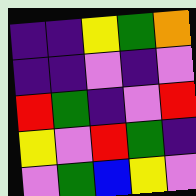[["indigo", "indigo", "yellow", "green", "orange"], ["indigo", "indigo", "violet", "indigo", "violet"], ["red", "green", "indigo", "violet", "red"], ["yellow", "violet", "red", "green", "indigo"], ["violet", "green", "blue", "yellow", "violet"]]